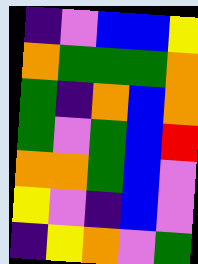[["indigo", "violet", "blue", "blue", "yellow"], ["orange", "green", "green", "green", "orange"], ["green", "indigo", "orange", "blue", "orange"], ["green", "violet", "green", "blue", "red"], ["orange", "orange", "green", "blue", "violet"], ["yellow", "violet", "indigo", "blue", "violet"], ["indigo", "yellow", "orange", "violet", "green"]]